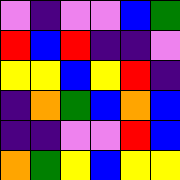[["violet", "indigo", "violet", "violet", "blue", "green"], ["red", "blue", "red", "indigo", "indigo", "violet"], ["yellow", "yellow", "blue", "yellow", "red", "indigo"], ["indigo", "orange", "green", "blue", "orange", "blue"], ["indigo", "indigo", "violet", "violet", "red", "blue"], ["orange", "green", "yellow", "blue", "yellow", "yellow"]]